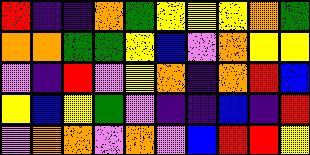[["red", "indigo", "indigo", "orange", "green", "yellow", "yellow", "yellow", "orange", "green"], ["orange", "orange", "green", "green", "yellow", "blue", "violet", "orange", "yellow", "yellow"], ["violet", "indigo", "red", "violet", "yellow", "orange", "indigo", "orange", "red", "blue"], ["yellow", "blue", "yellow", "green", "violet", "indigo", "indigo", "blue", "indigo", "red"], ["violet", "orange", "orange", "violet", "orange", "violet", "blue", "red", "red", "yellow"]]